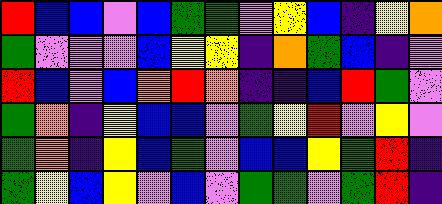[["red", "blue", "blue", "violet", "blue", "green", "green", "violet", "yellow", "blue", "indigo", "yellow", "orange"], ["green", "violet", "violet", "violet", "blue", "yellow", "yellow", "indigo", "orange", "green", "blue", "indigo", "violet"], ["red", "blue", "violet", "blue", "orange", "red", "orange", "indigo", "indigo", "blue", "red", "green", "violet"], ["green", "orange", "indigo", "yellow", "blue", "blue", "violet", "green", "yellow", "red", "violet", "yellow", "violet"], ["green", "orange", "indigo", "yellow", "blue", "green", "violet", "blue", "blue", "yellow", "green", "red", "indigo"], ["green", "yellow", "blue", "yellow", "violet", "blue", "violet", "green", "green", "violet", "green", "red", "indigo"]]